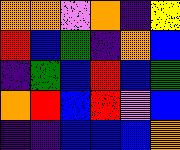[["orange", "orange", "violet", "orange", "indigo", "yellow"], ["red", "blue", "green", "indigo", "orange", "blue"], ["indigo", "green", "blue", "red", "blue", "green"], ["orange", "red", "blue", "red", "violet", "blue"], ["indigo", "indigo", "blue", "blue", "blue", "orange"]]